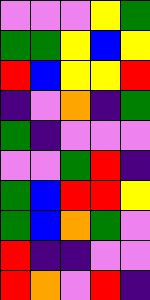[["violet", "violet", "violet", "yellow", "green"], ["green", "green", "yellow", "blue", "yellow"], ["red", "blue", "yellow", "yellow", "red"], ["indigo", "violet", "orange", "indigo", "green"], ["green", "indigo", "violet", "violet", "violet"], ["violet", "violet", "green", "red", "indigo"], ["green", "blue", "red", "red", "yellow"], ["green", "blue", "orange", "green", "violet"], ["red", "indigo", "indigo", "violet", "violet"], ["red", "orange", "violet", "red", "indigo"]]